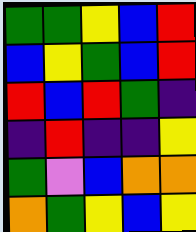[["green", "green", "yellow", "blue", "red"], ["blue", "yellow", "green", "blue", "red"], ["red", "blue", "red", "green", "indigo"], ["indigo", "red", "indigo", "indigo", "yellow"], ["green", "violet", "blue", "orange", "orange"], ["orange", "green", "yellow", "blue", "yellow"]]